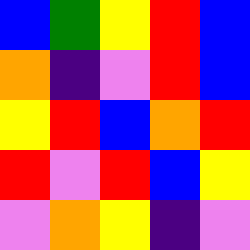[["blue", "green", "yellow", "red", "blue"], ["orange", "indigo", "violet", "red", "blue"], ["yellow", "red", "blue", "orange", "red"], ["red", "violet", "red", "blue", "yellow"], ["violet", "orange", "yellow", "indigo", "violet"]]